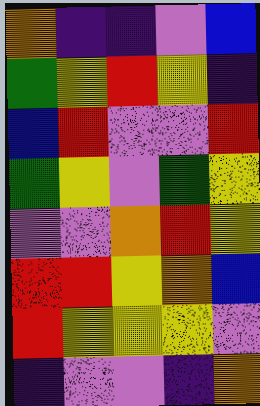[["orange", "indigo", "indigo", "violet", "blue"], ["green", "yellow", "red", "yellow", "indigo"], ["blue", "red", "violet", "violet", "red"], ["green", "yellow", "violet", "green", "yellow"], ["violet", "violet", "orange", "red", "yellow"], ["red", "red", "yellow", "orange", "blue"], ["red", "yellow", "yellow", "yellow", "violet"], ["indigo", "violet", "violet", "indigo", "orange"]]